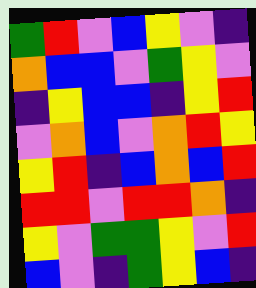[["green", "red", "violet", "blue", "yellow", "violet", "indigo"], ["orange", "blue", "blue", "violet", "green", "yellow", "violet"], ["indigo", "yellow", "blue", "blue", "indigo", "yellow", "red"], ["violet", "orange", "blue", "violet", "orange", "red", "yellow"], ["yellow", "red", "indigo", "blue", "orange", "blue", "red"], ["red", "red", "violet", "red", "red", "orange", "indigo"], ["yellow", "violet", "green", "green", "yellow", "violet", "red"], ["blue", "violet", "indigo", "green", "yellow", "blue", "indigo"]]